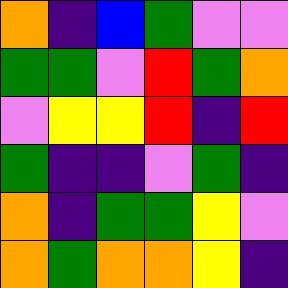[["orange", "indigo", "blue", "green", "violet", "violet"], ["green", "green", "violet", "red", "green", "orange"], ["violet", "yellow", "yellow", "red", "indigo", "red"], ["green", "indigo", "indigo", "violet", "green", "indigo"], ["orange", "indigo", "green", "green", "yellow", "violet"], ["orange", "green", "orange", "orange", "yellow", "indigo"]]